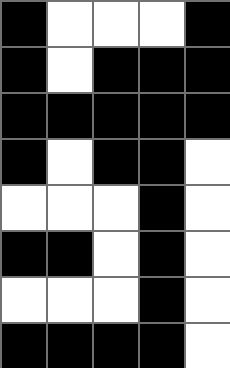[["black", "white", "white", "white", "black"], ["black", "white", "black", "black", "black"], ["black", "black", "black", "black", "black"], ["black", "white", "black", "black", "white"], ["white", "white", "white", "black", "white"], ["black", "black", "white", "black", "white"], ["white", "white", "white", "black", "white"], ["black", "black", "black", "black", "white"]]